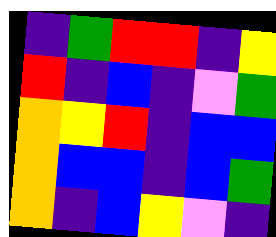[["indigo", "green", "red", "red", "indigo", "yellow"], ["red", "indigo", "blue", "indigo", "violet", "green"], ["orange", "yellow", "red", "indigo", "blue", "blue"], ["orange", "blue", "blue", "indigo", "blue", "green"], ["orange", "indigo", "blue", "yellow", "violet", "indigo"]]